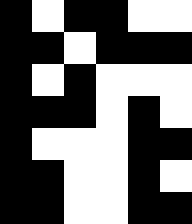[["black", "white", "black", "black", "white", "white"], ["black", "black", "white", "black", "black", "black"], ["black", "white", "black", "white", "white", "white"], ["black", "black", "black", "white", "black", "white"], ["black", "white", "white", "white", "black", "black"], ["black", "black", "white", "white", "black", "white"], ["black", "black", "white", "white", "black", "black"]]